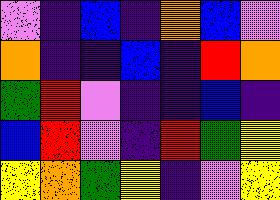[["violet", "indigo", "blue", "indigo", "orange", "blue", "violet"], ["orange", "indigo", "indigo", "blue", "indigo", "red", "orange"], ["green", "red", "violet", "indigo", "indigo", "blue", "indigo"], ["blue", "red", "violet", "indigo", "red", "green", "yellow"], ["yellow", "orange", "green", "yellow", "indigo", "violet", "yellow"]]